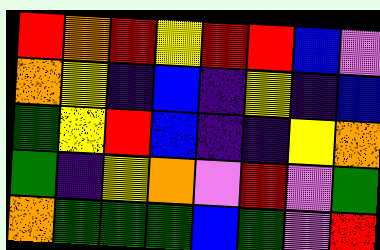[["red", "orange", "red", "yellow", "red", "red", "blue", "violet"], ["orange", "yellow", "indigo", "blue", "indigo", "yellow", "indigo", "blue"], ["green", "yellow", "red", "blue", "indigo", "indigo", "yellow", "orange"], ["green", "indigo", "yellow", "orange", "violet", "red", "violet", "green"], ["orange", "green", "green", "green", "blue", "green", "violet", "red"]]